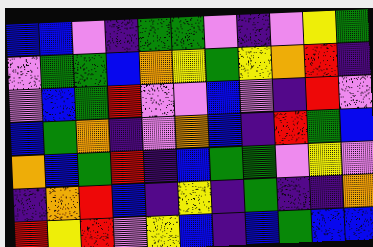[["blue", "blue", "violet", "indigo", "green", "green", "violet", "indigo", "violet", "yellow", "green"], ["violet", "green", "green", "blue", "orange", "yellow", "green", "yellow", "orange", "red", "indigo"], ["violet", "blue", "green", "red", "violet", "violet", "blue", "violet", "indigo", "red", "violet"], ["blue", "green", "orange", "indigo", "violet", "orange", "blue", "indigo", "red", "green", "blue"], ["orange", "blue", "green", "red", "indigo", "blue", "green", "green", "violet", "yellow", "violet"], ["indigo", "orange", "red", "blue", "indigo", "yellow", "indigo", "green", "indigo", "indigo", "orange"], ["red", "yellow", "red", "violet", "yellow", "blue", "indigo", "blue", "green", "blue", "blue"]]